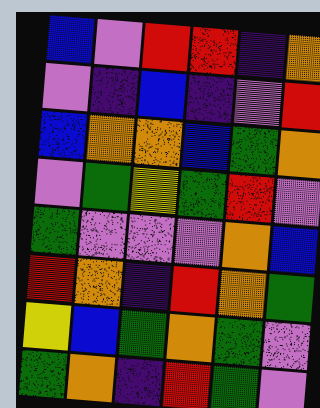[["blue", "violet", "red", "red", "indigo", "orange"], ["violet", "indigo", "blue", "indigo", "violet", "red"], ["blue", "orange", "orange", "blue", "green", "orange"], ["violet", "green", "yellow", "green", "red", "violet"], ["green", "violet", "violet", "violet", "orange", "blue"], ["red", "orange", "indigo", "red", "orange", "green"], ["yellow", "blue", "green", "orange", "green", "violet"], ["green", "orange", "indigo", "red", "green", "violet"]]